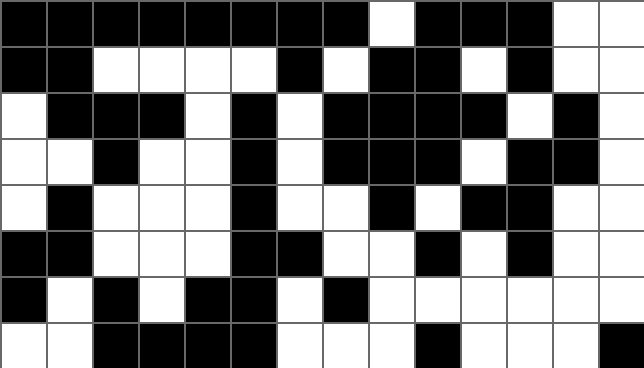[["black", "black", "black", "black", "black", "black", "black", "black", "white", "black", "black", "black", "white", "white"], ["black", "black", "white", "white", "white", "white", "black", "white", "black", "black", "white", "black", "white", "white"], ["white", "black", "black", "black", "white", "black", "white", "black", "black", "black", "black", "white", "black", "white"], ["white", "white", "black", "white", "white", "black", "white", "black", "black", "black", "white", "black", "black", "white"], ["white", "black", "white", "white", "white", "black", "white", "white", "black", "white", "black", "black", "white", "white"], ["black", "black", "white", "white", "white", "black", "black", "white", "white", "black", "white", "black", "white", "white"], ["black", "white", "black", "white", "black", "black", "white", "black", "white", "white", "white", "white", "white", "white"], ["white", "white", "black", "black", "black", "black", "white", "white", "white", "black", "white", "white", "white", "black"]]